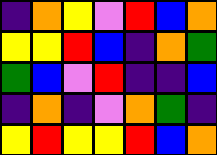[["indigo", "orange", "yellow", "violet", "red", "blue", "orange"], ["yellow", "yellow", "red", "blue", "indigo", "orange", "green"], ["green", "blue", "violet", "red", "indigo", "indigo", "blue"], ["indigo", "orange", "indigo", "violet", "orange", "green", "indigo"], ["yellow", "red", "yellow", "yellow", "red", "blue", "orange"]]